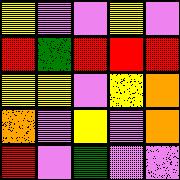[["yellow", "violet", "violet", "yellow", "violet"], ["red", "green", "red", "red", "red"], ["yellow", "yellow", "violet", "yellow", "orange"], ["orange", "violet", "yellow", "violet", "orange"], ["red", "violet", "green", "violet", "violet"]]